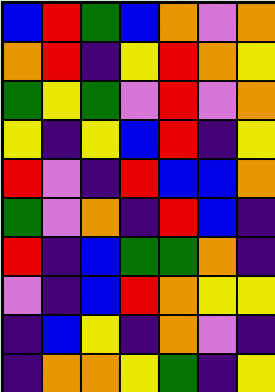[["blue", "red", "green", "blue", "orange", "violet", "orange"], ["orange", "red", "indigo", "yellow", "red", "orange", "yellow"], ["green", "yellow", "green", "violet", "red", "violet", "orange"], ["yellow", "indigo", "yellow", "blue", "red", "indigo", "yellow"], ["red", "violet", "indigo", "red", "blue", "blue", "orange"], ["green", "violet", "orange", "indigo", "red", "blue", "indigo"], ["red", "indigo", "blue", "green", "green", "orange", "indigo"], ["violet", "indigo", "blue", "red", "orange", "yellow", "yellow"], ["indigo", "blue", "yellow", "indigo", "orange", "violet", "indigo"], ["indigo", "orange", "orange", "yellow", "green", "indigo", "yellow"]]